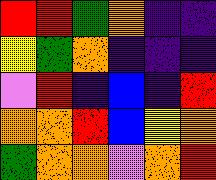[["red", "red", "green", "orange", "indigo", "indigo"], ["yellow", "green", "orange", "indigo", "indigo", "indigo"], ["violet", "red", "indigo", "blue", "indigo", "red"], ["orange", "orange", "red", "blue", "yellow", "orange"], ["green", "orange", "orange", "violet", "orange", "red"]]